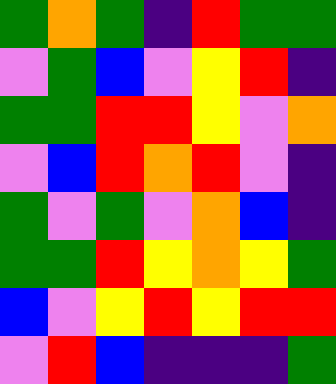[["green", "orange", "green", "indigo", "red", "green", "green"], ["violet", "green", "blue", "violet", "yellow", "red", "indigo"], ["green", "green", "red", "red", "yellow", "violet", "orange"], ["violet", "blue", "red", "orange", "red", "violet", "indigo"], ["green", "violet", "green", "violet", "orange", "blue", "indigo"], ["green", "green", "red", "yellow", "orange", "yellow", "green"], ["blue", "violet", "yellow", "red", "yellow", "red", "red"], ["violet", "red", "blue", "indigo", "indigo", "indigo", "green"]]